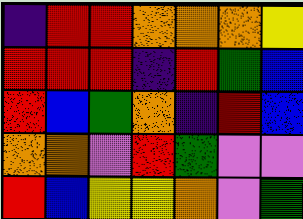[["indigo", "red", "red", "orange", "orange", "orange", "yellow"], ["red", "red", "red", "indigo", "red", "green", "blue"], ["red", "blue", "green", "orange", "indigo", "red", "blue"], ["orange", "orange", "violet", "red", "green", "violet", "violet"], ["red", "blue", "yellow", "yellow", "orange", "violet", "green"]]